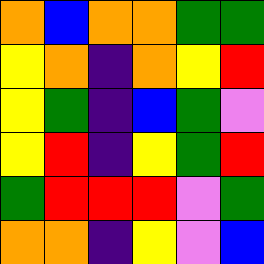[["orange", "blue", "orange", "orange", "green", "green"], ["yellow", "orange", "indigo", "orange", "yellow", "red"], ["yellow", "green", "indigo", "blue", "green", "violet"], ["yellow", "red", "indigo", "yellow", "green", "red"], ["green", "red", "red", "red", "violet", "green"], ["orange", "orange", "indigo", "yellow", "violet", "blue"]]